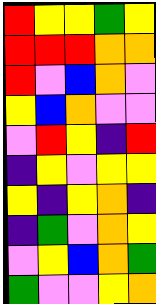[["red", "yellow", "yellow", "green", "yellow"], ["red", "red", "red", "orange", "orange"], ["red", "violet", "blue", "orange", "violet"], ["yellow", "blue", "orange", "violet", "violet"], ["violet", "red", "yellow", "indigo", "red"], ["indigo", "yellow", "violet", "yellow", "yellow"], ["yellow", "indigo", "yellow", "orange", "indigo"], ["indigo", "green", "violet", "orange", "yellow"], ["violet", "yellow", "blue", "orange", "green"], ["green", "violet", "violet", "yellow", "orange"]]